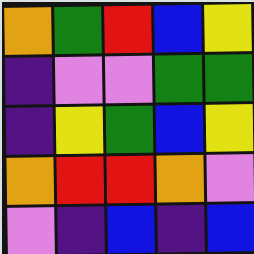[["orange", "green", "red", "blue", "yellow"], ["indigo", "violet", "violet", "green", "green"], ["indigo", "yellow", "green", "blue", "yellow"], ["orange", "red", "red", "orange", "violet"], ["violet", "indigo", "blue", "indigo", "blue"]]